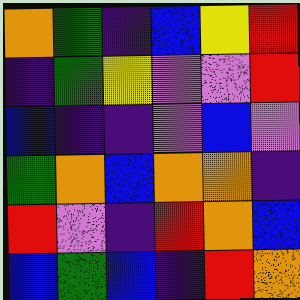[["orange", "green", "indigo", "blue", "yellow", "red"], ["indigo", "green", "yellow", "violet", "violet", "red"], ["blue", "indigo", "indigo", "violet", "blue", "violet"], ["green", "orange", "blue", "orange", "orange", "indigo"], ["red", "violet", "indigo", "red", "orange", "blue"], ["blue", "green", "blue", "indigo", "red", "orange"]]